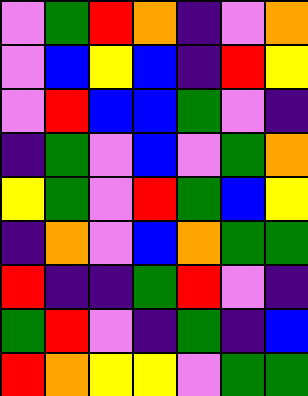[["violet", "green", "red", "orange", "indigo", "violet", "orange"], ["violet", "blue", "yellow", "blue", "indigo", "red", "yellow"], ["violet", "red", "blue", "blue", "green", "violet", "indigo"], ["indigo", "green", "violet", "blue", "violet", "green", "orange"], ["yellow", "green", "violet", "red", "green", "blue", "yellow"], ["indigo", "orange", "violet", "blue", "orange", "green", "green"], ["red", "indigo", "indigo", "green", "red", "violet", "indigo"], ["green", "red", "violet", "indigo", "green", "indigo", "blue"], ["red", "orange", "yellow", "yellow", "violet", "green", "green"]]